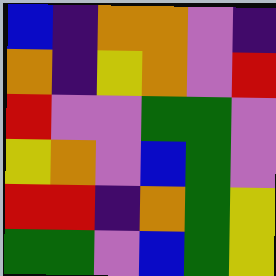[["blue", "indigo", "orange", "orange", "violet", "indigo"], ["orange", "indigo", "yellow", "orange", "violet", "red"], ["red", "violet", "violet", "green", "green", "violet"], ["yellow", "orange", "violet", "blue", "green", "violet"], ["red", "red", "indigo", "orange", "green", "yellow"], ["green", "green", "violet", "blue", "green", "yellow"]]